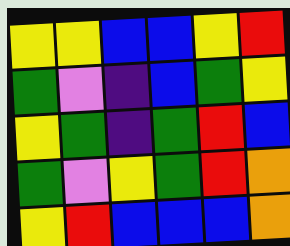[["yellow", "yellow", "blue", "blue", "yellow", "red"], ["green", "violet", "indigo", "blue", "green", "yellow"], ["yellow", "green", "indigo", "green", "red", "blue"], ["green", "violet", "yellow", "green", "red", "orange"], ["yellow", "red", "blue", "blue", "blue", "orange"]]